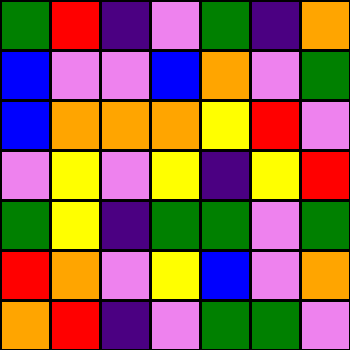[["green", "red", "indigo", "violet", "green", "indigo", "orange"], ["blue", "violet", "violet", "blue", "orange", "violet", "green"], ["blue", "orange", "orange", "orange", "yellow", "red", "violet"], ["violet", "yellow", "violet", "yellow", "indigo", "yellow", "red"], ["green", "yellow", "indigo", "green", "green", "violet", "green"], ["red", "orange", "violet", "yellow", "blue", "violet", "orange"], ["orange", "red", "indigo", "violet", "green", "green", "violet"]]